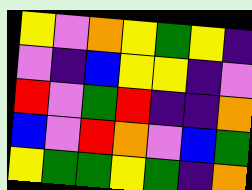[["yellow", "violet", "orange", "yellow", "green", "yellow", "indigo"], ["violet", "indigo", "blue", "yellow", "yellow", "indigo", "violet"], ["red", "violet", "green", "red", "indigo", "indigo", "orange"], ["blue", "violet", "red", "orange", "violet", "blue", "green"], ["yellow", "green", "green", "yellow", "green", "indigo", "orange"]]